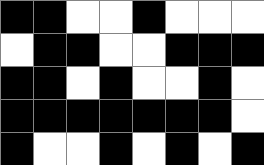[["black", "black", "white", "white", "black", "white", "white", "white"], ["white", "black", "black", "white", "white", "black", "black", "black"], ["black", "black", "white", "black", "white", "white", "black", "white"], ["black", "black", "black", "black", "black", "black", "black", "white"], ["black", "white", "white", "black", "white", "black", "white", "black"]]